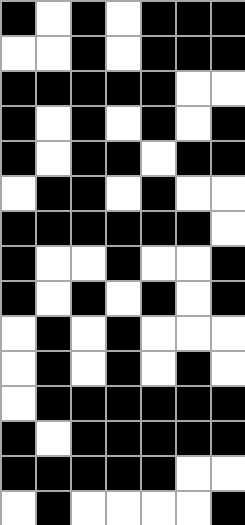[["black", "white", "black", "white", "black", "black", "black"], ["white", "white", "black", "white", "black", "black", "black"], ["black", "black", "black", "black", "black", "white", "white"], ["black", "white", "black", "white", "black", "white", "black"], ["black", "white", "black", "black", "white", "black", "black"], ["white", "black", "black", "white", "black", "white", "white"], ["black", "black", "black", "black", "black", "black", "white"], ["black", "white", "white", "black", "white", "white", "black"], ["black", "white", "black", "white", "black", "white", "black"], ["white", "black", "white", "black", "white", "white", "white"], ["white", "black", "white", "black", "white", "black", "white"], ["white", "black", "black", "black", "black", "black", "black"], ["black", "white", "black", "black", "black", "black", "black"], ["black", "black", "black", "black", "black", "white", "white"], ["white", "black", "white", "white", "white", "white", "black"]]